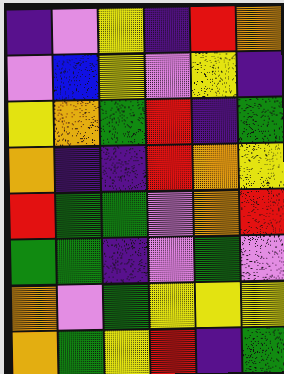[["indigo", "violet", "yellow", "indigo", "red", "orange"], ["violet", "blue", "yellow", "violet", "yellow", "indigo"], ["yellow", "orange", "green", "red", "indigo", "green"], ["orange", "indigo", "indigo", "red", "orange", "yellow"], ["red", "green", "green", "violet", "orange", "red"], ["green", "green", "indigo", "violet", "green", "violet"], ["orange", "violet", "green", "yellow", "yellow", "yellow"], ["orange", "green", "yellow", "red", "indigo", "green"]]